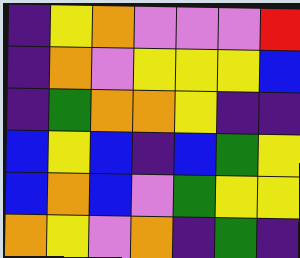[["indigo", "yellow", "orange", "violet", "violet", "violet", "red"], ["indigo", "orange", "violet", "yellow", "yellow", "yellow", "blue"], ["indigo", "green", "orange", "orange", "yellow", "indigo", "indigo"], ["blue", "yellow", "blue", "indigo", "blue", "green", "yellow"], ["blue", "orange", "blue", "violet", "green", "yellow", "yellow"], ["orange", "yellow", "violet", "orange", "indigo", "green", "indigo"]]